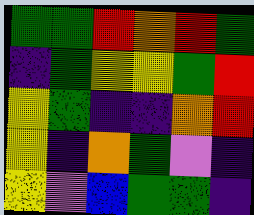[["green", "green", "red", "orange", "red", "green"], ["indigo", "green", "yellow", "yellow", "green", "red"], ["yellow", "green", "indigo", "indigo", "orange", "red"], ["yellow", "indigo", "orange", "green", "violet", "indigo"], ["yellow", "violet", "blue", "green", "green", "indigo"]]